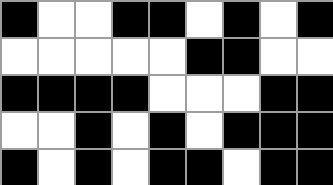[["black", "white", "white", "black", "black", "white", "black", "white", "black"], ["white", "white", "white", "white", "white", "black", "black", "white", "white"], ["black", "black", "black", "black", "white", "white", "white", "black", "black"], ["white", "white", "black", "white", "black", "white", "black", "black", "black"], ["black", "white", "black", "white", "black", "black", "white", "black", "black"]]